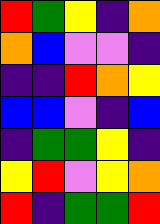[["red", "green", "yellow", "indigo", "orange"], ["orange", "blue", "violet", "violet", "indigo"], ["indigo", "indigo", "red", "orange", "yellow"], ["blue", "blue", "violet", "indigo", "blue"], ["indigo", "green", "green", "yellow", "indigo"], ["yellow", "red", "violet", "yellow", "orange"], ["red", "indigo", "green", "green", "red"]]